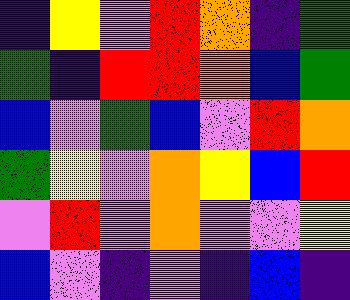[["indigo", "yellow", "violet", "red", "orange", "indigo", "green"], ["green", "indigo", "red", "red", "orange", "blue", "green"], ["blue", "violet", "green", "blue", "violet", "red", "orange"], ["green", "yellow", "violet", "orange", "yellow", "blue", "red"], ["violet", "red", "violet", "orange", "violet", "violet", "yellow"], ["blue", "violet", "indigo", "violet", "indigo", "blue", "indigo"]]